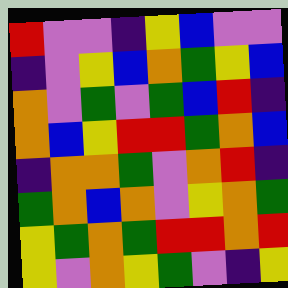[["red", "violet", "violet", "indigo", "yellow", "blue", "violet", "violet"], ["indigo", "violet", "yellow", "blue", "orange", "green", "yellow", "blue"], ["orange", "violet", "green", "violet", "green", "blue", "red", "indigo"], ["orange", "blue", "yellow", "red", "red", "green", "orange", "blue"], ["indigo", "orange", "orange", "green", "violet", "orange", "red", "indigo"], ["green", "orange", "blue", "orange", "violet", "yellow", "orange", "green"], ["yellow", "green", "orange", "green", "red", "red", "orange", "red"], ["yellow", "violet", "orange", "yellow", "green", "violet", "indigo", "yellow"]]